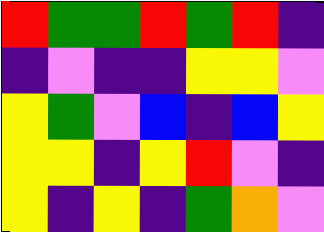[["red", "green", "green", "red", "green", "red", "indigo"], ["indigo", "violet", "indigo", "indigo", "yellow", "yellow", "violet"], ["yellow", "green", "violet", "blue", "indigo", "blue", "yellow"], ["yellow", "yellow", "indigo", "yellow", "red", "violet", "indigo"], ["yellow", "indigo", "yellow", "indigo", "green", "orange", "violet"]]